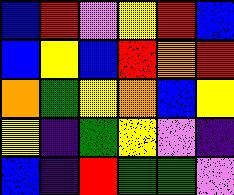[["blue", "red", "violet", "yellow", "red", "blue"], ["blue", "yellow", "blue", "red", "orange", "red"], ["orange", "green", "yellow", "orange", "blue", "yellow"], ["yellow", "indigo", "green", "yellow", "violet", "indigo"], ["blue", "indigo", "red", "green", "green", "violet"]]